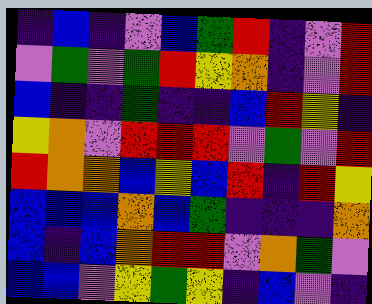[["indigo", "blue", "indigo", "violet", "blue", "green", "red", "indigo", "violet", "red"], ["violet", "green", "violet", "green", "red", "yellow", "orange", "indigo", "violet", "red"], ["blue", "indigo", "indigo", "green", "indigo", "indigo", "blue", "red", "yellow", "indigo"], ["yellow", "orange", "violet", "red", "red", "red", "violet", "green", "violet", "red"], ["red", "orange", "orange", "blue", "yellow", "blue", "red", "indigo", "red", "yellow"], ["blue", "blue", "blue", "orange", "blue", "green", "indigo", "indigo", "indigo", "orange"], ["blue", "indigo", "blue", "orange", "red", "red", "violet", "orange", "green", "violet"], ["blue", "blue", "violet", "yellow", "green", "yellow", "indigo", "blue", "violet", "indigo"]]